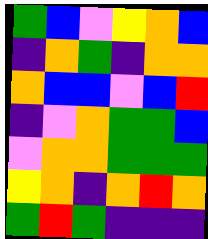[["green", "blue", "violet", "yellow", "orange", "blue"], ["indigo", "orange", "green", "indigo", "orange", "orange"], ["orange", "blue", "blue", "violet", "blue", "red"], ["indigo", "violet", "orange", "green", "green", "blue"], ["violet", "orange", "orange", "green", "green", "green"], ["yellow", "orange", "indigo", "orange", "red", "orange"], ["green", "red", "green", "indigo", "indigo", "indigo"]]